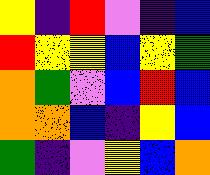[["yellow", "indigo", "red", "violet", "indigo", "blue"], ["red", "yellow", "yellow", "blue", "yellow", "green"], ["orange", "green", "violet", "blue", "red", "blue"], ["orange", "orange", "blue", "indigo", "yellow", "blue"], ["green", "indigo", "violet", "yellow", "blue", "orange"]]